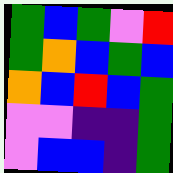[["green", "blue", "green", "violet", "red"], ["green", "orange", "blue", "green", "blue"], ["orange", "blue", "red", "blue", "green"], ["violet", "violet", "indigo", "indigo", "green"], ["violet", "blue", "blue", "indigo", "green"]]